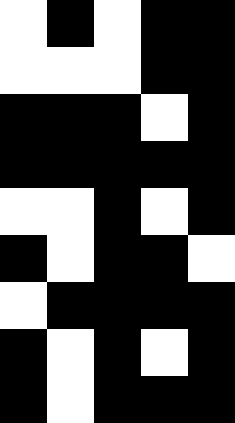[["white", "black", "white", "black", "black"], ["white", "white", "white", "black", "black"], ["black", "black", "black", "white", "black"], ["black", "black", "black", "black", "black"], ["white", "white", "black", "white", "black"], ["black", "white", "black", "black", "white"], ["white", "black", "black", "black", "black"], ["black", "white", "black", "white", "black"], ["black", "white", "black", "black", "black"]]